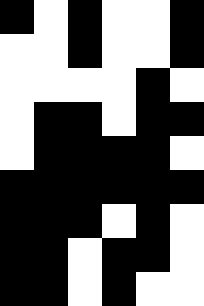[["black", "white", "black", "white", "white", "black"], ["white", "white", "black", "white", "white", "black"], ["white", "white", "white", "white", "black", "white"], ["white", "black", "black", "white", "black", "black"], ["white", "black", "black", "black", "black", "white"], ["black", "black", "black", "black", "black", "black"], ["black", "black", "black", "white", "black", "white"], ["black", "black", "white", "black", "black", "white"], ["black", "black", "white", "black", "white", "white"]]